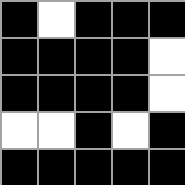[["black", "white", "black", "black", "black"], ["black", "black", "black", "black", "white"], ["black", "black", "black", "black", "white"], ["white", "white", "black", "white", "black"], ["black", "black", "black", "black", "black"]]